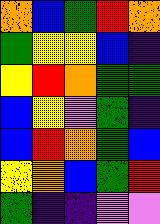[["orange", "blue", "green", "red", "orange"], ["green", "yellow", "yellow", "blue", "indigo"], ["yellow", "red", "orange", "green", "green"], ["blue", "yellow", "violet", "green", "indigo"], ["blue", "red", "orange", "green", "blue"], ["yellow", "orange", "blue", "green", "red"], ["green", "indigo", "indigo", "violet", "violet"]]